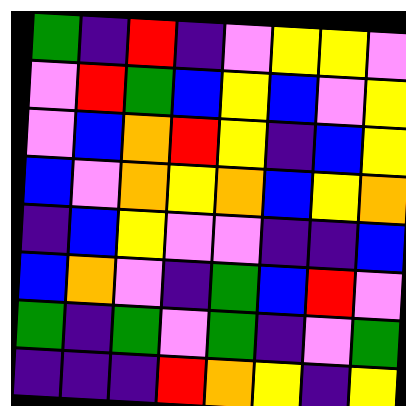[["green", "indigo", "red", "indigo", "violet", "yellow", "yellow", "violet"], ["violet", "red", "green", "blue", "yellow", "blue", "violet", "yellow"], ["violet", "blue", "orange", "red", "yellow", "indigo", "blue", "yellow"], ["blue", "violet", "orange", "yellow", "orange", "blue", "yellow", "orange"], ["indigo", "blue", "yellow", "violet", "violet", "indigo", "indigo", "blue"], ["blue", "orange", "violet", "indigo", "green", "blue", "red", "violet"], ["green", "indigo", "green", "violet", "green", "indigo", "violet", "green"], ["indigo", "indigo", "indigo", "red", "orange", "yellow", "indigo", "yellow"]]